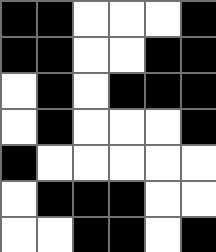[["black", "black", "white", "white", "white", "black"], ["black", "black", "white", "white", "black", "black"], ["white", "black", "white", "black", "black", "black"], ["white", "black", "white", "white", "white", "black"], ["black", "white", "white", "white", "white", "white"], ["white", "black", "black", "black", "white", "white"], ["white", "white", "black", "black", "white", "black"]]